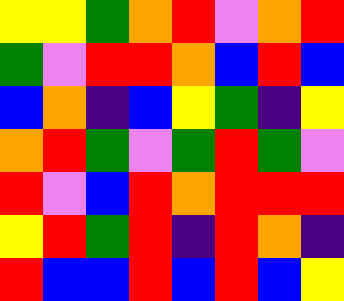[["yellow", "yellow", "green", "orange", "red", "violet", "orange", "red"], ["green", "violet", "red", "red", "orange", "blue", "red", "blue"], ["blue", "orange", "indigo", "blue", "yellow", "green", "indigo", "yellow"], ["orange", "red", "green", "violet", "green", "red", "green", "violet"], ["red", "violet", "blue", "red", "orange", "red", "red", "red"], ["yellow", "red", "green", "red", "indigo", "red", "orange", "indigo"], ["red", "blue", "blue", "red", "blue", "red", "blue", "yellow"]]